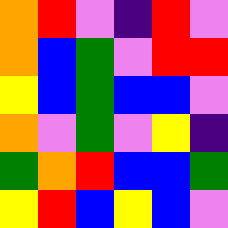[["orange", "red", "violet", "indigo", "red", "violet"], ["orange", "blue", "green", "violet", "red", "red"], ["yellow", "blue", "green", "blue", "blue", "violet"], ["orange", "violet", "green", "violet", "yellow", "indigo"], ["green", "orange", "red", "blue", "blue", "green"], ["yellow", "red", "blue", "yellow", "blue", "violet"]]